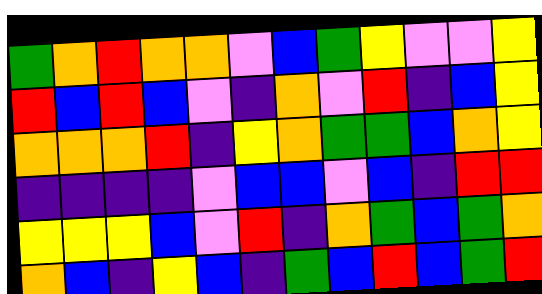[["green", "orange", "red", "orange", "orange", "violet", "blue", "green", "yellow", "violet", "violet", "yellow"], ["red", "blue", "red", "blue", "violet", "indigo", "orange", "violet", "red", "indigo", "blue", "yellow"], ["orange", "orange", "orange", "red", "indigo", "yellow", "orange", "green", "green", "blue", "orange", "yellow"], ["indigo", "indigo", "indigo", "indigo", "violet", "blue", "blue", "violet", "blue", "indigo", "red", "red"], ["yellow", "yellow", "yellow", "blue", "violet", "red", "indigo", "orange", "green", "blue", "green", "orange"], ["orange", "blue", "indigo", "yellow", "blue", "indigo", "green", "blue", "red", "blue", "green", "red"]]